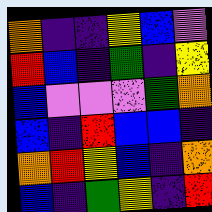[["orange", "indigo", "indigo", "yellow", "blue", "violet"], ["red", "blue", "indigo", "green", "indigo", "yellow"], ["blue", "violet", "violet", "violet", "green", "orange"], ["blue", "indigo", "red", "blue", "blue", "indigo"], ["orange", "red", "yellow", "blue", "indigo", "orange"], ["blue", "indigo", "green", "yellow", "indigo", "red"]]